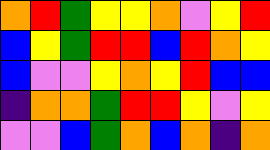[["orange", "red", "green", "yellow", "yellow", "orange", "violet", "yellow", "red"], ["blue", "yellow", "green", "red", "red", "blue", "red", "orange", "yellow"], ["blue", "violet", "violet", "yellow", "orange", "yellow", "red", "blue", "blue"], ["indigo", "orange", "orange", "green", "red", "red", "yellow", "violet", "yellow"], ["violet", "violet", "blue", "green", "orange", "blue", "orange", "indigo", "orange"]]